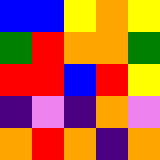[["blue", "blue", "yellow", "orange", "yellow"], ["green", "red", "orange", "orange", "green"], ["red", "red", "blue", "red", "yellow"], ["indigo", "violet", "indigo", "orange", "violet"], ["orange", "red", "orange", "indigo", "orange"]]